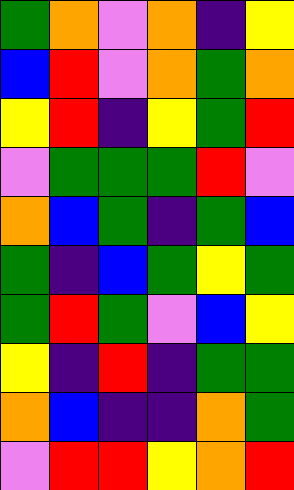[["green", "orange", "violet", "orange", "indigo", "yellow"], ["blue", "red", "violet", "orange", "green", "orange"], ["yellow", "red", "indigo", "yellow", "green", "red"], ["violet", "green", "green", "green", "red", "violet"], ["orange", "blue", "green", "indigo", "green", "blue"], ["green", "indigo", "blue", "green", "yellow", "green"], ["green", "red", "green", "violet", "blue", "yellow"], ["yellow", "indigo", "red", "indigo", "green", "green"], ["orange", "blue", "indigo", "indigo", "orange", "green"], ["violet", "red", "red", "yellow", "orange", "red"]]